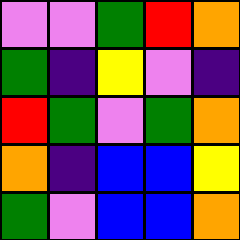[["violet", "violet", "green", "red", "orange"], ["green", "indigo", "yellow", "violet", "indigo"], ["red", "green", "violet", "green", "orange"], ["orange", "indigo", "blue", "blue", "yellow"], ["green", "violet", "blue", "blue", "orange"]]